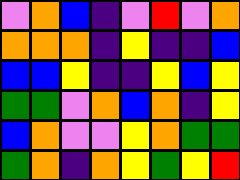[["violet", "orange", "blue", "indigo", "violet", "red", "violet", "orange"], ["orange", "orange", "orange", "indigo", "yellow", "indigo", "indigo", "blue"], ["blue", "blue", "yellow", "indigo", "indigo", "yellow", "blue", "yellow"], ["green", "green", "violet", "orange", "blue", "orange", "indigo", "yellow"], ["blue", "orange", "violet", "violet", "yellow", "orange", "green", "green"], ["green", "orange", "indigo", "orange", "yellow", "green", "yellow", "red"]]